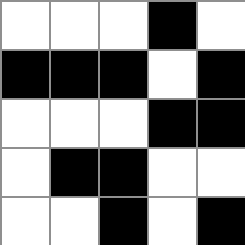[["white", "white", "white", "black", "white"], ["black", "black", "black", "white", "black"], ["white", "white", "white", "black", "black"], ["white", "black", "black", "white", "white"], ["white", "white", "black", "white", "black"]]